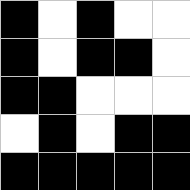[["black", "white", "black", "white", "white"], ["black", "white", "black", "black", "white"], ["black", "black", "white", "white", "white"], ["white", "black", "white", "black", "black"], ["black", "black", "black", "black", "black"]]